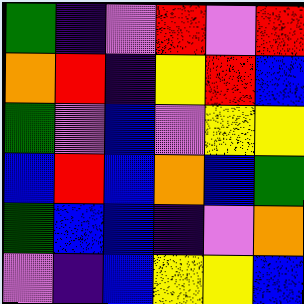[["green", "indigo", "violet", "red", "violet", "red"], ["orange", "red", "indigo", "yellow", "red", "blue"], ["green", "violet", "blue", "violet", "yellow", "yellow"], ["blue", "red", "blue", "orange", "blue", "green"], ["green", "blue", "blue", "indigo", "violet", "orange"], ["violet", "indigo", "blue", "yellow", "yellow", "blue"]]